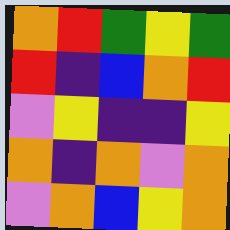[["orange", "red", "green", "yellow", "green"], ["red", "indigo", "blue", "orange", "red"], ["violet", "yellow", "indigo", "indigo", "yellow"], ["orange", "indigo", "orange", "violet", "orange"], ["violet", "orange", "blue", "yellow", "orange"]]